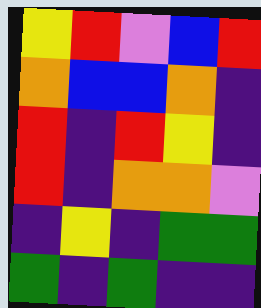[["yellow", "red", "violet", "blue", "red"], ["orange", "blue", "blue", "orange", "indigo"], ["red", "indigo", "red", "yellow", "indigo"], ["red", "indigo", "orange", "orange", "violet"], ["indigo", "yellow", "indigo", "green", "green"], ["green", "indigo", "green", "indigo", "indigo"]]